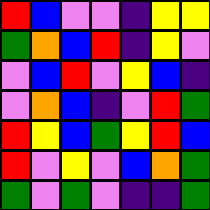[["red", "blue", "violet", "violet", "indigo", "yellow", "yellow"], ["green", "orange", "blue", "red", "indigo", "yellow", "violet"], ["violet", "blue", "red", "violet", "yellow", "blue", "indigo"], ["violet", "orange", "blue", "indigo", "violet", "red", "green"], ["red", "yellow", "blue", "green", "yellow", "red", "blue"], ["red", "violet", "yellow", "violet", "blue", "orange", "green"], ["green", "violet", "green", "violet", "indigo", "indigo", "green"]]